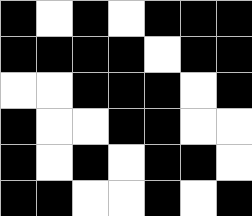[["black", "white", "black", "white", "black", "black", "black"], ["black", "black", "black", "black", "white", "black", "black"], ["white", "white", "black", "black", "black", "white", "black"], ["black", "white", "white", "black", "black", "white", "white"], ["black", "white", "black", "white", "black", "black", "white"], ["black", "black", "white", "white", "black", "white", "black"]]